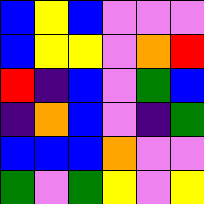[["blue", "yellow", "blue", "violet", "violet", "violet"], ["blue", "yellow", "yellow", "violet", "orange", "red"], ["red", "indigo", "blue", "violet", "green", "blue"], ["indigo", "orange", "blue", "violet", "indigo", "green"], ["blue", "blue", "blue", "orange", "violet", "violet"], ["green", "violet", "green", "yellow", "violet", "yellow"]]